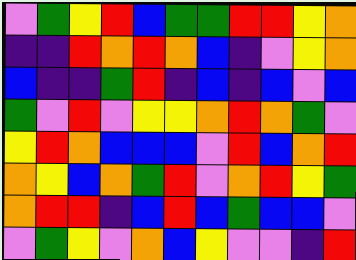[["violet", "green", "yellow", "red", "blue", "green", "green", "red", "red", "yellow", "orange"], ["indigo", "indigo", "red", "orange", "red", "orange", "blue", "indigo", "violet", "yellow", "orange"], ["blue", "indigo", "indigo", "green", "red", "indigo", "blue", "indigo", "blue", "violet", "blue"], ["green", "violet", "red", "violet", "yellow", "yellow", "orange", "red", "orange", "green", "violet"], ["yellow", "red", "orange", "blue", "blue", "blue", "violet", "red", "blue", "orange", "red"], ["orange", "yellow", "blue", "orange", "green", "red", "violet", "orange", "red", "yellow", "green"], ["orange", "red", "red", "indigo", "blue", "red", "blue", "green", "blue", "blue", "violet"], ["violet", "green", "yellow", "violet", "orange", "blue", "yellow", "violet", "violet", "indigo", "red"]]